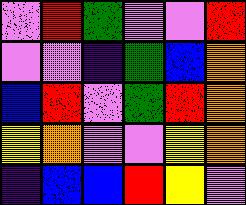[["violet", "red", "green", "violet", "violet", "red"], ["violet", "violet", "indigo", "green", "blue", "orange"], ["blue", "red", "violet", "green", "red", "orange"], ["yellow", "orange", "violet", "violet", "yellow", "orange"], ["indigo", "blue", "blue", "red", "yellow", "violet"]]